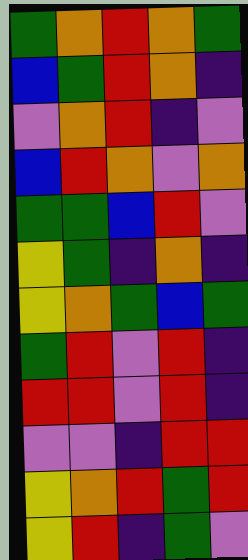[["green", "orange", "red", "orange", "green"], ["blue", "green", "red", "orange", "indigo"], ["violet", "orange", "red", "indigo", "violet"], ["blue", "red", "orange", "violet", "orange"], ["green", "green", "blue", "red", "violet"], ["yellow", "green", "indigo", "orange", "indigo"], ["yellow", "orange", "green", "blue", "green"], ["green", "red", "violet", "red", "indigo"], ["red", "red", "violet", "red", "indigo"], ["violet", "violet", "indigo", "red", "red"], ["yellow", "orange", "red", "green", "red"], ["yellow", "red", "indigo", "green", "violet"]]